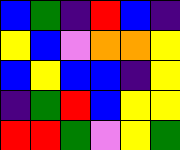[["blue", "green", "indigo", "red", "blue", "indigo"], ["yellow", "blue", "violet", "orange", "orange", "yellow"], ["blue", "yellow", "blue", "blue", "indigo", "yellow"], ["indigo", "green", "red", "blue", "yellow", "yellow"], ["red", "red", "green", "violet", "yellow", "green"]]